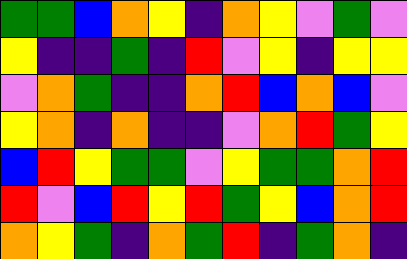[["green", "green", "blue", "orange", "yellow", "indigo", "orange", "yellow", "violet", "green", "violet"], ["yellow", "indigo", "indigo", "green", "indigo", "red", "violet", "yellow", "indigo", "yellow", "yellow"], ["violet", "orange", "green", "indigo", "indigo", "orange", "red", "blue", "orange", "blue", "violet"], ["yellow", "orange", "indigo", "orange", "indigo", "indigo", "violet", "orange", "red", "green", "yellow"], ["blue", "red", "yellow", "green", "green", "violet", "yellow", "green", "green", "orange", "red"], ["red", "violet", "blue", "red", "yellow", "red", "green", "yellow", "blue", "orange", "red"], ["orange", "yellow", "green", "indigo", "orange", "green", "red", "indigo", "green", "orange", "indigo"]]